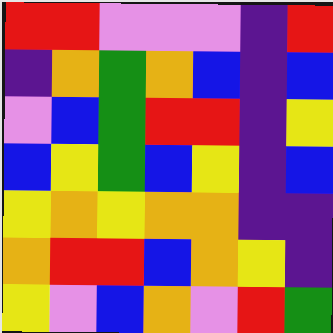[["red", "red", "violet", "violet", "violet", "indigo", "red"], ["indigo", "orange", "green", "orange", "blue", "indigo", "blue"], ["violet", "blue", "green", "red", "red", "indigo", "yellow"], ["blue", "yellow", "green", "blue", "yellow", "indigo", "blue"], ["yellow", "orange", "yellow", "orange", "orange", "indigo", "indigo"], ["orange", "red", "red", "blue", "orange", "yellow", "indigo"], ["yellow", "violet", "blue", "orange", "violet", "red", "green"]]